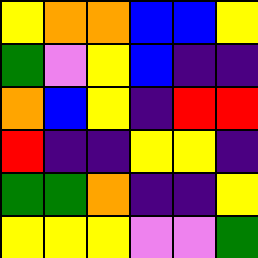[["yellow", "orange", "orange", "blue", "blue", "yellow"], ["green", "violet", "yellow", "blue", "indigo", "indigo"], ["orange", "blue", "yellow", "indigo", "red", "red"], ["red", "indigo", "indigo", "yellow", "yellow", "indigo"], ["green", "green", "orange", "indigo", "indigo", "yellow"], ["yellow", "yellow", "yellow", "violet", "violet", "green"]]